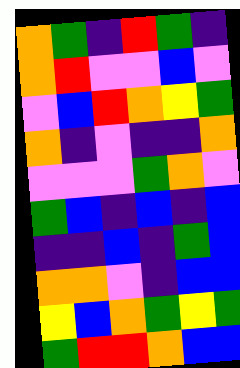[["orange", "green", "indigo", "red", "green", "indigo"], ["orange", "red", "violet", "violet", "blue", "violet"], ["violet", "blue", "red", "orange", "yellow", "green"], ["orange", "indigo", "violet", "indigo", "indigo", "orange"], ["violet", "violet", "violet", "green", "orange", "violet"], ["green", "blue", "indigo", "blue", "indigo", "blue"], ["indigo", "indigo", "blue", "indigo", "green", "blue"], ["orange", "orange", "violet", "indigo", "blue", "blue"], ["yellow", "blue", "orange", "green", "yellow", "green"], ["green", "red", "red", "orange", "blue", "blue"]]